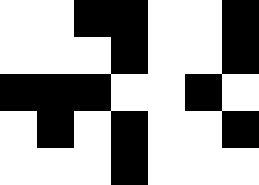[["white", "white", "black", "black", "white", "white", "black"], ["white", "white", "white", "black", "white", "white", "black"], ["black", "black", "black", "white", "white", "black", "white"], ["white", "black", "white", "black", "white", "white", "black"], ["white", "white", "white", "black", "white", "white", "white"]]